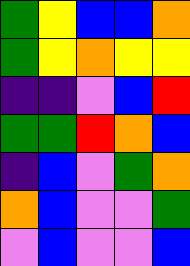[["green", "yellow", "blue", "blue", "orange"], ["green", "yellow", "orange", "yellow", "yellow"], ["indigo", "indigo", "violet", "blue", "red"], ["green", "green", "red", "orange", "blue"], ["indigo", "blue", "violet", "green", "orange"], ["orange", "blue", "violet", "violet", "green"], ["violet", "blue", "violet", "violet", "blue"]]